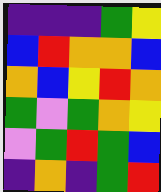[["indigo", "indigo", "indigo", "green", "yellow"], ["blue", "red", "orange", "orange", "blue"], ["orange", "blue", "yellow", "red", "orange"], ["green", "violet", "green", "orange", "yellow"], ["violet", "green", "red", "green", "blue"], ["indigo", "orange", "indigo", "green", "red"]]